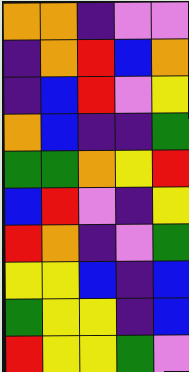[["orange", "orange", "indigo", "violet", "violet"], ["indigo", "orange", "red", "blue", "orange"], ["indigo", "blue", "red", "violet", "yellow"], ["orange", "blue", "indigo", "indigo", "green"], ["green", "green", "orange", "yellow", "red"], ["blue", "red", "violet", "indigo", "yellow"], ["red", "orange", "indigo", "violet", "green"], ["yellow", "yellow", "blue", "indigo", "blue"], ["green", "yellow", "yellow", "indigo", "blue"], ["red", "yellow", "yellow", "green", "violet"]]